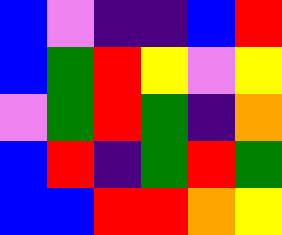[["blue", "violet", "indigo", "indigo", "blue", "red"], ["blue", "green", "red", "yellow", "violet", "yellow"], ["violet", "green", "red", "green", "indigo", "orange"], ["blue", "red", "indigo", "green", "red", "green"], ["blue", "blue", "red", "red", "orange", "yellow"]]